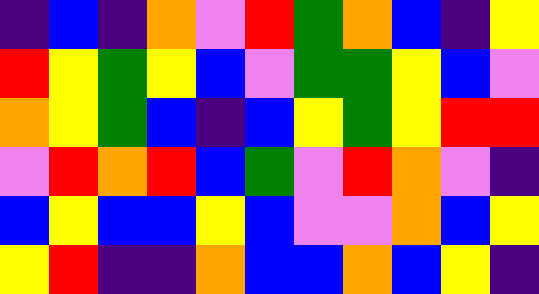[["indigo", "blue", "indigo", "orange", "violet", "red", "green", "orange", "blue", "indigo", "yellow"], ["red", "yellow", "green", "yellow", "blue", "violet", "green", "green", "yellow", "blue", "violet"], ["orange", "yellow", "green", "blue", "indigo", "blue", "yellow", "green", "yellow", "red", "red"], ["violet", "red", "orange", "red", "blue", "green", "violet", "red", "orange", "violet", "indigo"], ["blue", "yellow", "blue", "blue", "yellow", "blue", "violet", "violet", "orange", "blue", "yellow"], ["yellow", "red", "indigo", "indigo", "orange", "blue", "blue", "orange", "blue", "yellow", "indigo"]]